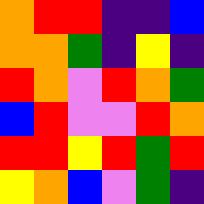[["orange", "red", "red", "indigo", "indigo", "blue"], ["orange", "orange", "green", "indigo", "yellow", "indigo"], ["red", "orange", "violet", "red", "orange", "green"], ["blue", "red", "violet", "violet", "red", "orange"], ["red", "red", "yellow", "red", "green", "red"], ["yellow", "orange", "blue", "violet", "green", "indigo"]]